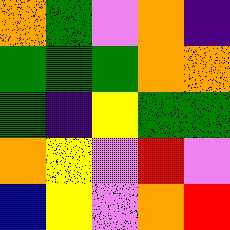[["orange", "green", "violet", "orange", "indigo"], ["green", "green", "green", "orange", "orange"], ["green", "indigo", "yellow", "green", "green"], ["orange", "yellow", "violet", "red", "violet"], ["blue", "yellow", "violet", "orange", "red"]]